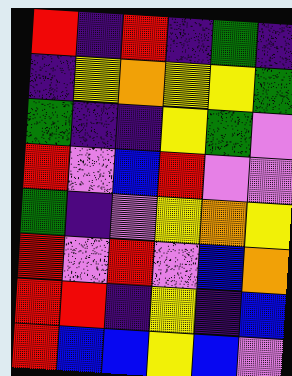[["red", "indigo", "red", "indigo", "green", "indigo"], ["indigo", "yellow", "orange", "yellow", "yellow", "green"], ["green", "indigo", "indigo", "yellow", "green", "violet"], ["red", "violet", "blue", "red", "violet", "violet"], ["green", "indigo", "violet", "yellow", "orange", "yellow"], ["red", "violet", "red", "violet", "blue", "orange"], ["red", "red", "indigo", "yellow", "indigo", "blue"], ["red", "blue", "blue", "yellow", "blue", "violet"]]